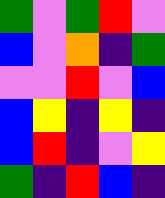[["green", "violet", "green", "red", "violet"], ["blue", "violet", "orange", "indigo", "green"], ["violet", "violet", "red", "violet", "blue"], ["blue", "yellow", "indigo", "yellow", "indigo"], ["blue", "red", "indigo", "violet", "yellow"], ["green", "indigo", "red", "blue", "indigo"]]